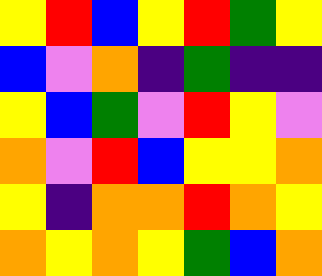[["yellow", "red", "blue", "yellow", "red", "green", "yellow"], ["blue", "violet", "orange", "indigo", "green", "indigo", "indigo"], ["yellow", "blue", "green", "violet", "red", "yellow", "violet"], ["orange", "violet", "red", "blue", "yellow", "yellow", "orange"], ["yellow", "indigo", "orange", "orange", "red", "orange", "yellow"], ["orange", "yellow", "orange", "yellow", "green", "blue", "orange"]]